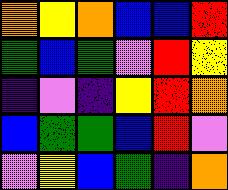[["orange", "yellow", "orange", "blue", "blue", "red"], ["green", "blue", "green", "violet", "red", "yellow"], ["indigo", "violet", "indigo", "yellow", "red", "orange"], ["blue", "green", "green", "blue", "red", "violet"], ["violet", "yellow", "blue", "green", "indigo", "orange"]]